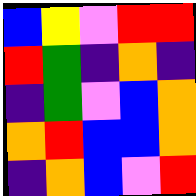[["blue", "yellow", "violet", "red", "red"], ["red", "green", "indigo", "orange", "indigo"], ["indigo", "green", "violet", "blue", "orange"], ["orange", "red", "blue", "blue", "orange"], ["indigo", "orange", "blue", "violet", "red"]]